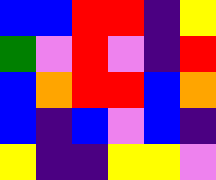[["blue", "blue", "red", "red", "indigo", "yellow"], ["green", "violet", "red", "violet", "indigo", "red"], ["blue", "orange", "red", "red", "blue", "orange"], ["blue", "indigo", "blue", "violet", "blue", "indigo"], ["yellow", "indigo", "indigo", "yellow", "yellow", "violet"]]